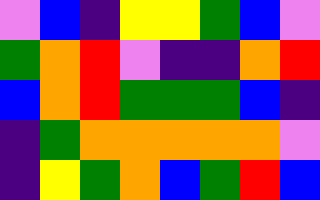[["violet", "blue", "indigo", "yellow", "yellow", "green", "blue", "violet"], ["green", "orange", "red", "violet", "indigo", "indigo", "orange", "red"], ["blue", "orange", "red", "green", "green", "green", "blue", "indigo"], ["indigo", "green", "orange", "orange", "orange", "orange", "orange", "violet"], ["indigo", "yellow", "green", "orange", "blue", "green", "red", "blue"]]